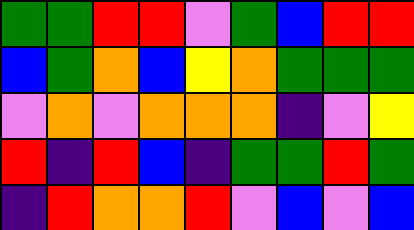[["green", "green", "red", "red", "violet", "green", "blue", "red", "red"], ["blue", "green", "orange", "blue", "yellow", "orange", "green", "green", "green"], ["violet", "orange", "violet", "orange", "orange", "orange", "indigo", "violet", "yellow"], ["red", "indigo", "red", "blue", "indigo", "green", "green", "red", "green"], ["indigo", "red", "orange", "orange", "red", "violet", "blue", "violet", "blue"]]